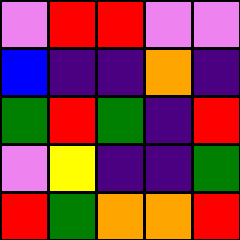[["violet", "red", "red", "violet", "violet"], ["blue", "indigo", "indigo", "orange", "indigo"], ["green", "red", "green", "indigo", "red"], ["violet", "yellow", "indigo", "indigo", "green"], ["red", "green", "orange", "orange", "red"]]